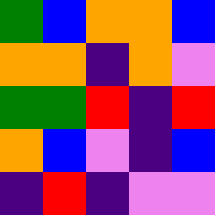[["green", "blue", "orange", "orange", "blue"], ["orange", "orange", "indigo", "orange", "violet"], ["green", "green", "red", "indigo", "red"], ["orange", "blue", "violet", "indigo", "blue"], ["indigo", "red", "indigo", "violet", "violet"]]